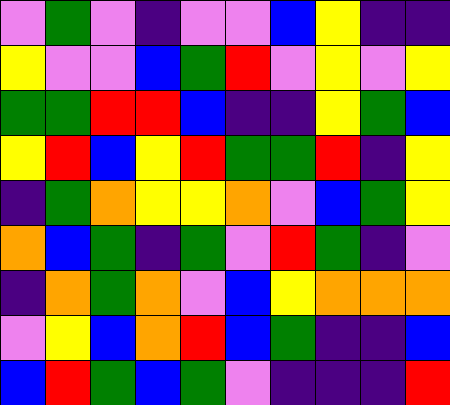[["violet", "green", "violet", "indigo", "violet", "violet", "blue", "yellow", "indigo", "indigo"], ["yellow", "violet", "violet", "blue", "green", "red", "violet", "yellow", "violet", "yellow"], ["green", "green", "red", "red", "blue", "indigo", "indigo", "yellow", "green", "blue"], ["yellow", "red", "blue", "yellow", "red", "green", "green", "red", "indigo", "yellow"], ["indigo", "green", "orange", "yellow", "yellow", "orange", "violet", "blue", "green", "yellow"], ["orange", "blue", "green", "indigo", "green", "violet", "red", "green", "indigo", "violet"], ["indigo", "orange", "green", "orange", "violet", "blue", "yellow", "orange", "orange", "orange"], ["violet", "yellow", "blue", "orange", "red", "blue", "green", "indigo", "indigo", "blue"], ["blue", "red", "green", "blue", "green", "violet", "indigo", "indigo", "indigo", "red"]]